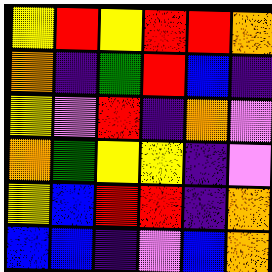[["yellow", "red", "yellow", "red", "red", "orange"], ["orange", "indigo", "green", "red", "blue", "indigo"], ["yellow", "violet", "red", "indigo", "orange", "violet"], ["orange", "green", "yellow", "yellow", "indigo", "violet"], ["yellow", "blue", "red", "red", "indigo", "orange"], ["blue", "blue", "indigo", "violet", "blue", "orange"]]